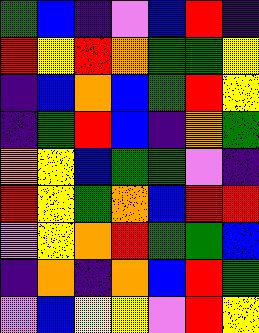[["green", "blue", "indigo", "violet", "blue", "red", "indigo"], ["red", "yellow", "red", "orange", "green", "green", "yellow"], ["indigo", "blue", "orange", "blue", "green", "red", "yellow"], ["indigo", "green", "red", "blue", "indigo", "orange", "green"], ["orange", "yellow", "blue", "green", "green", "violet", "indigo"], ["red", "yellow", "green", "orange", "blue", "red", "red"], ["violet", "yellow", "orange", "red", "green", "green", "blue"], ["indigo", "orange", "indigo", "orange", "blue", "red", "green"], ["violet", "blue", "yellow", "yellow", "violet", "red", "yellow"]]